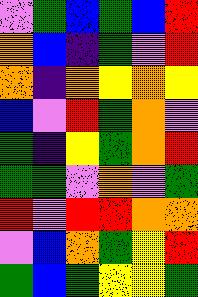[["violet", "green", "blue", "green", "blue", "red"], ["orange", "blue", "indigo", "green", "violet", "red"], ["orange", "indigo", "orange", "yellow", "orange", "yellow"], ["blue", "violet", "red", "green", "orange", "violet"], ["green", "indigo", "yellow", "green", "orange", "red"], ["green", "green", "violet", "orange", "violet", "green"], ["red", "violet", "red", "red", "orange", "orange"], ["violet", "blue", "orange", "green", "yellow", "red"], ["green", "blue", "green", "yellow", "yellow", "green"]]